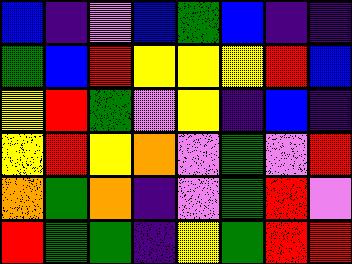[["blue", "indigo", "violet", "blue", "green", "blue", "indigo", "indigo"], ["green", "blue", "red", "yellow", "yellow", "yellow", "red", "blue"], ["yellow", "red", "green", "violet", "yellow", "indigo", "blue", "indigo"], ["yellow", "red", "yellow", "orange", "violet", "green", "violet", "red"], ["orange", "green", "orange", "indigo", "violet", "green", "red", "violet"], ["red", "green", "green", "indigo", "yellow", "green", "red", "red"]]